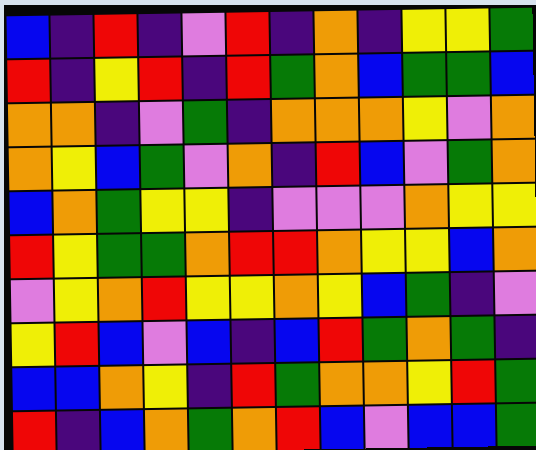[["blue", "indigo", "red", "indigo", "violet", "red", "indigo", "orange", "indigo", "yellow", "yellow", "green"], ["red", "indigo", "yellow", "red", "indigo", "red", "green", "orange", "blue", "green", "green", "blue"], ["orange", "orange", "indigo", "violet", "green", "indigo", "orange", "orange", "orange", "yellow", "violet", "orange"], ["orange", "yellow", "blue", "green", "violet", "orange", "indigo", "red", "blue", "violet", "green", "orange"], ["blue", "orange", "green", "yellow", "yellow", "indigo", "violet", "violet", "violet", "orange", "yellow", "yellow"], ["red", "yellow", "green", "green", "orange", "red", "red", "orange", "yellow", "yellow", "blue", "orange"], ["violet", "yellow", "orange", "red", "yellow", "yellow", "orange", "yellow", "blue", "green", "indigo", "violet"], ["yellow", "red", "blue", "violet", "blue", "indigo", "blue", "red", "green", "orange", "green", "indigo"], ["blue", "blue", "orange", "yellow", "indigo", "red", "green", "orange", "orange", "yellow", "red", "green"], ["red", "indigo", "blue", "orange", "green", "orange", "red", "blue", "violet", "blue", "blue", "green"]]